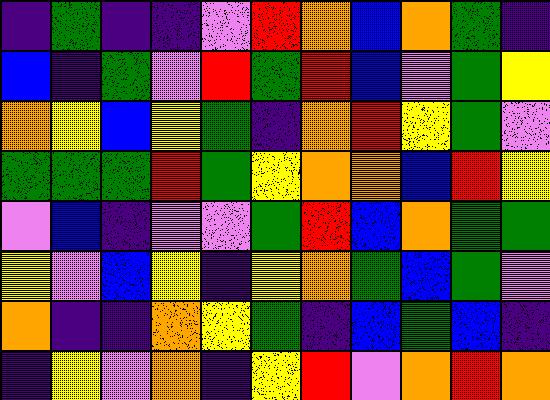[["indigo", "green", "indigo", "indigo", "violet", "red", "orange", "blue", "orange", "green", "indigo"], ["blue", "indigo", "green", "violet", "red", "green", "red", "blue", "violet", "green", "yellow"], ["orange", "yellow", "blue", "yellow", "green", "indigo", "orange", "red", "yellow", "green", "violet"], ["green", "green", "green", "red", "green", "yellow", "orange", "orange", "blue", "red", "yellow"], ["violet", "blue", "indigo", "violet", "violet", "green", "red", "blue", "orange", "green", "green"], ["yellow", "violet", "blue", "yellow", "indigo", "yellow", "orange", "green", "blue", "green", "violet"], ["orange", "indigo", "indigo", "orange", "yellow", "green", "indigo", "blue", "green", "blue", "indigo"], ["indigo", "yellow", "violet", "orange", "indigo", "yellow", "red", "violet", "orange", "red", "orange"]]